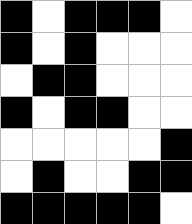[["black", "white", "black", "black", "black", "white"], ["black", "white", "black", "white", "white", "white"], ["white", "black", "black", "white", "white", "white"], ["black", "white", "black", "black", "white", "white"], ["white", "white", "white", "white", "white", "black"], ["white", "black", "white", "white", "black", "black"], ["black", "black", "black", "black", "black", "white"]]